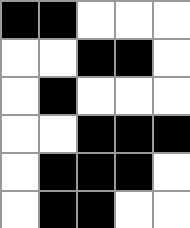[["black", "black", "white", "white", "white"], ["white", "white", "black", "black", "white"], ["white", "black", "white", "white", "white"], ["white", "white", "black", "black", "black"], ["white", "black", "black", "black", "white"], ["white", "black", "black", "white", "white"]]